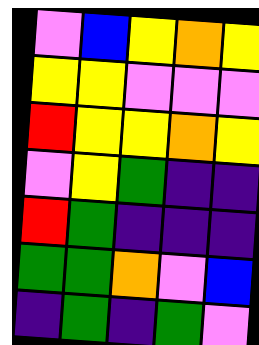[["violet", "blue", "yellow", "orange", "yellow"], ["yellow", "yellow", "violet", "violet", "violet"], ["red", "yellow", "yellow", "orange", "yellow"], ["violet", "yellow", "green", "indigo", "indigo"], ["red", "green", "indigo", "indigo", "indigo"], ["green", "green", "orange", "violet", "blue"], ["indigo", "green", "indigo", "green", "violet"]]